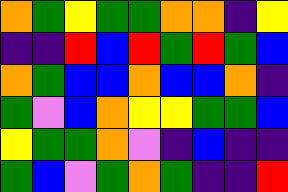[["orange", "green", "yellow", "green", "green", "orange", "orange", "indigo", "yellow"], ["indigo", "indigo", "red", "blue", "red", "green", "red", "green", "blue"], ["orange", "green", "blue", "blue", "orange", "blue", "blue", "orange", "indigo"], ["green", "violet", "blue", "orange", "yellow", "yellow", "green", "green", "blue"], ["yellow", "green", "green", "orange", "violet", "indigo", "blue", "indigo", "indigo"], ["green", "blue", "violet", "green", "orange", "green", "indigo", "indigo", "red"]]